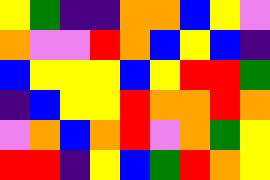[["yellow", "green", "indigo", "indigo", "orange", "orange", "blue", "yellow", "violet"], ["orange", "violet", "violet", "red", "orange", "blue", "yellow", "blue", "indigo"], ["blue", "yellow", "yellow", "yellow", "blue", "yellow", "red", "red", "green"], ["indigo", "blue", "yellow", "yellow", "red", "orange", "orange", "red", "orange"], ["violet", "orange", "blue", "orange", "red", "violet", "orange", "green", "yellow"], ["red", "red", "indigo", "yellow", "blue", "green", "red", "orange", "yellow"]]